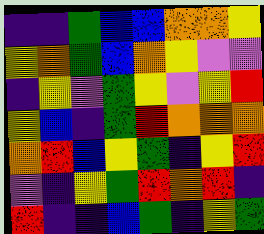[["indigo", "indigo", "green", "blue", "blue", "orange", "orange", "yellow"], ["yellow", "orange", "green", "blue", "orange", "yellow", "violet", "violet"], ["indigo", "yellow", "violet", "green", "yellow", "violet", "yellow", "red"], ["yellow", "blue", "indigo", "green", "red", "orange", "orange", "orange"], ["orange", "red", "blue", "yellow", "green", "indigo", "yellow", "red"], ["violet", "indigo", "yellow", "green", "red", "orange", "red", "indigo"], ["red", "indigo", "indigo", "blue", "green", "indigo", "yellow", "green"]]